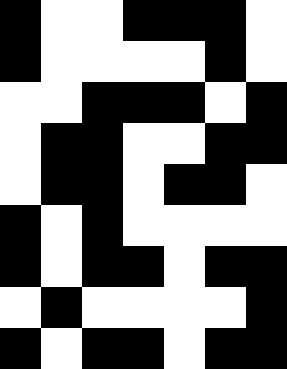[["black", "white", "white", "black", "black", "black", "white"], ["black", "white", "white", "white", "white", "black", "white"], ["white", "white", "black", "black", "black", "white", "black"], ["white", "black", "black", "white", "white", "black", "black"], ["white", "black", "black", "white", "black", "black", "white"], ["black", "white", "black", "white", "white", "white", "white"], ["black", "white", "black", "black", "white", "black", "black"], ["white", "black", "white", "white", "white", "white", "black"], ["black", "white", "black", "black", "white", "black", "black"]]